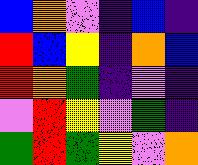[["blue", "orange", "violet", "indigo", "blue", "indigo"], ["red", "blue", "yellow", "indigo", "orange", "blue"], ["red", "orange", "green", "indigo", "violet", "indigo"], ["violet", "red", "yellow", "violet", "green", "indigo"], ["green", "red", "green", "yellow", "violet", "orange"]]